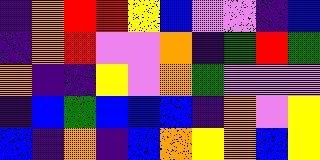[["indigo", "orange", "red", "red", "yellow", "blue", "violet", "violet", "indigo", "blue"], ["indigo", "orange", "red", "violet", "violet", "orange", "indigo", "green", "red", "green"], ["orange", "indigo", "indigo", "yellow", "violet", "orange", "green", "violet", "violet", "violet"], ["indigo", "blue", "green", "blue", "blue", "blue", "indigo", "orange", "violet", "yellow"], ["blue", "indigo", "orange", "indigo", "blue", "orange", "yellow", "orange", "blue", "yellow"]]